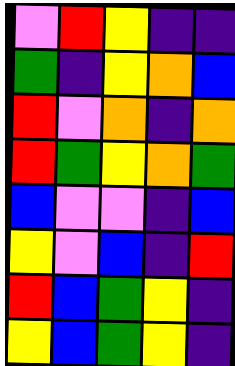[["violet", "red", "yellow", "indigo", "indigo"], ["green", "indigo", "yellow", "orange", "blue"], ["red", "violet", "orange", "indigo", "orange"], ["red", "green", "yellow", "orange", "green"], ["blue", "violet", "violet", "indigo", "blue"], ["yellow", "violet", "blue", "indigo", "red"], ["red", "blue", "green", "yellow", "indigo"], ["yellow", "blue", "green", "yellow", "indigo"]]